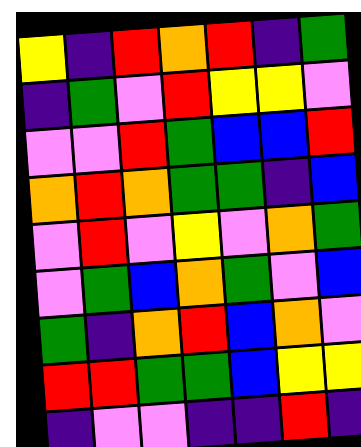[["yellow", "indigo", "red", "orange", "red", "indigo", "green"], ["indigo", "green", "violet", "red", "yellow", "yellow", "violet"], ["violet", "violet", "red", "green", "blue", "blue", "red"], ["orange", "red", "orange", "green", "green", "indigo", "blue"], ["violet", "red", "violet", "yellow", "violet", "orange", "green"], ["violet", "green", "blue", "orange", "green", "violet", "blue"], ["green", "indigo", "orange", "red", "blue", "orange", "violet"], ["red", "red", "green", "green", "blue", "yellow", "yellow"], ["indigo", "violet", "violet", "indigo", "indigo", "red", "indigo"]]